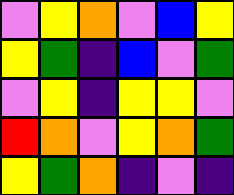[["violet", "yellow", "orange", "violet", "blue", "yellow"], ["yellow", "green", "indigo", "blue", "violet", "green"], ["violet", "yellow", "indigo", "yellow", "yellow", "violet"], ["red", "orange", "violet", "yellow", "orange", "green"], ["yellow", "green", "orange", "indigo", "violet", "indigo"]]